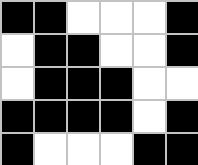[["black", "black", "white", "white", "white", "black"], ["white", "black", "black", "white", "white", "black"], ["white", "black", "black", "black", "white", "white"], ["black", "black", "black", "black", "white", "black"], ["black", "white", "white", "white", "black", "black"]]